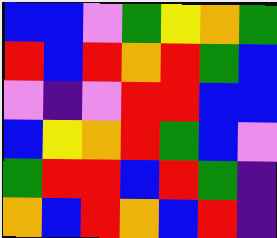[["blue", "blue", "violet", "green", "yellow", "orange", "green"], ["red", "blue", "red", "orange", "red", "green", "blue"], ["violet", "indigo", "violet", "red", "red", "blue", "blue"], ["blue", "yellow", "orange", "red", "green", "blue", "violet"], ["green", "red", "red", "blue", "red", "green", "indigo"], ["orange", "blue", "red", "orange", "blue", "red", "indigo"]]